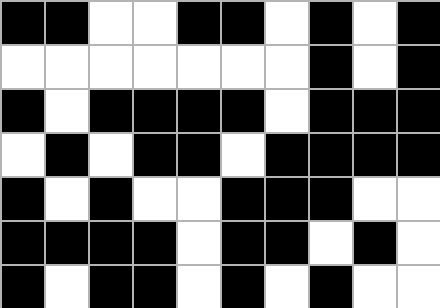[["black", "black", "white", "white", "black", "black", "white", "black", "white", "black"], ["white", "white", "white", "white", "white", "white", "white", "black", "white", "black"], ["black", "white", "black", "black", "black", "black", "white", "black", "black", "black"], ["white", "black", "white", "black", "black", "white", "black", "black", "black", "black"], ["black", "white", "black", "white", "white", "black", "black", "black", "white", "white"], ["black", "black", "black", "black", "white", "black", "black", "white", "black", "white"], ["black", "white", "black", "black", "white", "black", "white", "black", "white", "white"]]